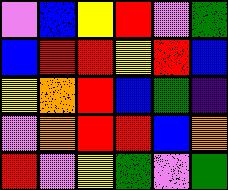[["violet", "blue", "yellow", "red", "violet", "green"], ["blue", "red", "red", "yellow", "red", "blue"], ["yellow", "orange", "red", "blue", "green", "indigo"], ["violet", "orange", "red", "red", "blue", "orange"], ["red", "violet", "yellow", "green", "violet", "green"]]